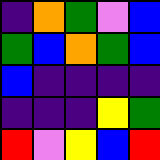[["indigo", "orange", "green", "violet", "blue"], ["green", "blue", "orange", "green", "blue"], ["blue", "indigo", "indigo", "indigo", "indigo"], ["indigo", "indigo", "indigo", "yellow", "green"], ["red", "violet", "yellow", "blue", "red"]]